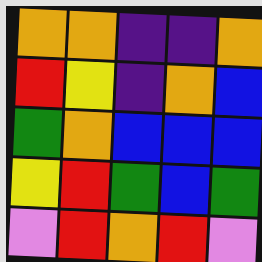[["orange", "orange", "indigo", "indigo", "orange"], ["red", "yellow", "indigo", "orange", "blue"], ["green", "orange", "blue", "blue", "blue"], ["yellow", "red", "green", "blue", "green"], ["violet", "red", "orange", "red", "violet"]]